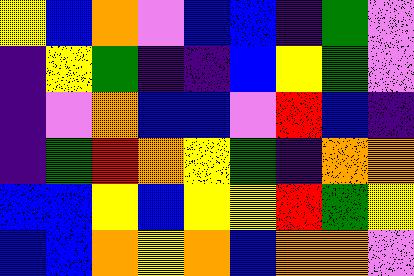[["yellow", "blue", "orange", "violet", "blue", "blue", "indigo", "green", "violet"], ["indigo", "yellow", "green", "indigo", "indigo", "blue", "yellow", "green", "violet"], ["indigo", "violet", "orange", "blue", "blue", "violet", "red", "blue", "indigo"], ["indigo", "green", "red", "orange", "yellow", "green", "indigo", "orange", "orange"], ["blue", "blue", "yellow", "blue", "yellow", "yellow", "red", "green", "yellow"], ["blue", "blue", "orange", "yellow", "orange", "blue", "orange", "orange", "violet"]]